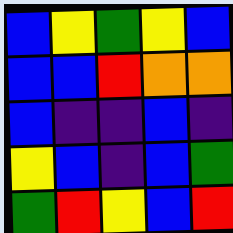[["blue", "yellow", "green", "yellow", "blue"], ["blue", "blue", "red", "orange", "orange"], ["blue", "indigo", "indigo", "blue", "indigo"], ["yellow", "blue", "indigo", "blue", "green"], ["green", "red", "yellow", "blue", "red"]]